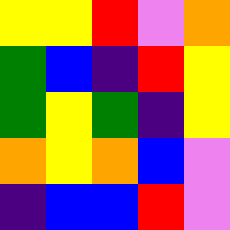[["yellow", "yellow", "red", "violet", "orange"], ["green", "blue", "indigo", "red", "yellow"], ["green", "yellow", "green", "indigo", "yellow"], ["orange", "yellow", "orange", "blue", "violet"], ["indigo", "blue", "blue", "red", "violet"]]